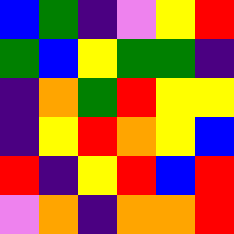[["blue", "green", "indigo", "violet", "yellow", "red"], ["green", "blue", "yellow", "green", "green", "indigo"], ["indigo", "orange", "green", "red", "yellow", "yellow"], ["indigo", "yellow", "red", "orange", "yellow", "blue"], ["red", "indigo", "yellow", "red", "blue", "red"], ["violet", "orange", "indigo", "orange", "orange", "red"]]